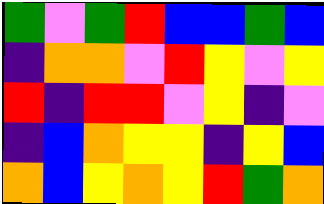[["green", "violet", "green", "red", "blue", "blue", "green", "blue"], ["indigo", "orange", "orange", "violet", "red", "yellow", "violet", "yellow"], ["red", "indigo", "red", "red", "violet", "yellow", "indigo", "violet"], ["indigo", "blue", "orange", "yellow", "yellow", "indigo", "yellow", "blue"], ["orange", "blue", "yellow", "orange", "yellow", "red", "green", "orange"]]